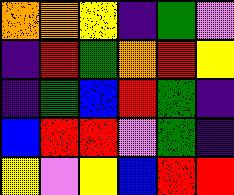[["orange", "orange", "yellow", "indigo", "green", "violet"], ["indigo", "red", "green", "orange", "red", "yellow"], ["indigo", "green", "blue", "red", "green", "indigo"], ["blue", "red", "red", "violet", "green", "indigo"], ["yellow", "violet", "yellow", "blue", "red", "red"]]